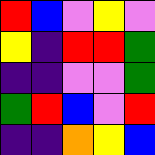[["red", "blue", "violet", "yellow", "violet"], ["yellow", "indigo", "red", "red", "green"], ["indigo", "indigo", "violet", "violet", "green"], ["green", "red", "blue", "violet", "red"], ["indigo", "indigo", "orange", "yellow", "blue"]]